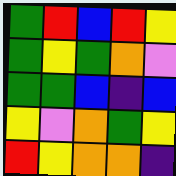[["green", "red", "blue", "red", "yellow"], ["green", "yellow", "green", "orange", "violet"], ["green", "green", "blue", "indigo", "blue"], ["yellow", "violet", "orange", "green", "yellow"], ["red", "yellow", "orange", "orange", "indigo"]]